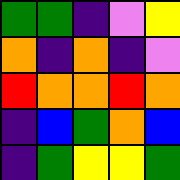[["green", "green", "indigo", "violet", "yellow"], ["orange", "indigo", "orange", "indigo", "violet"], ["red", "orange", "orange", "red", "orange"], ["indigo", "blue", "green", "orange", "blue"], ["indigo", "green", "yellow", "yellow", "green"]]